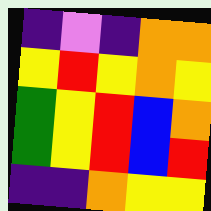[["indigo", "violet", "indigo", "orange", "orange"], ["yellow", "red", "yellow", "orange", "yellow"], ["green", "yellow", "red", "blue", "orange"], ["green", "yellow", "red", "blue", "red"], ["indigo", "indigo", "orange", "yellow", "yellow"]]